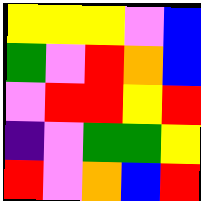[["yellow", "yellow", "yellow", "violet", "blue"], ["green", "violet", "red", "orange", "blue"], ["violet", "red", "red", "yellow", "red"], ["indigo", "violet", "green", "green", "yellow"], ["red", "violet", "orange", "blue", "red"]]